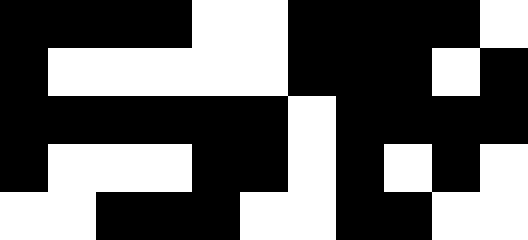[["black", "black", "black", "black", "white", "white", "black", "black", "black", "black", "white"], ["black", "white", "white", "white", "white", "white", "black", "black", "black", "white", "black"], ["black", "black", "black", "black", "black", "black", "white", "black", "black", "black", "black"], ["black", "white", "white", "white", "black", "black", "white", "black", "white", "black", "white"], ["white", "white", "black", "black", "black", "white", "white", "black", "black", "white", "white"]]